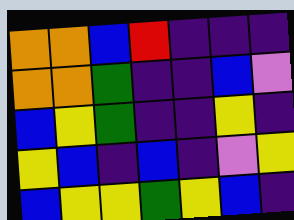[["orange", "orange", "blue", "red", "indigo", "indigo", "indigo"], ["orange", "orange", "green", "indigo", "indigo", "blue", "violet"], ["blue", "yellow", "green", "indigo", "indigo", "yellow", "indigo"], ["yellow", "blue", "indigo", "blue", "indigo", "violet", "yellow"], ["blue", "yellow", "yellow", "green", "yellow", "blue", "indigo"]]